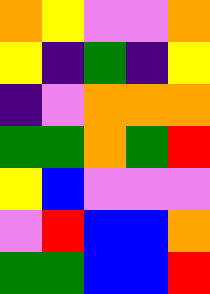[["orange", "yellow", "violet", "violet", "orange"], ["yellow", "indigo", "green", "indigo", "yellow"], ["indigo", "violet", "orange", "orange", "orange"], ["green", "green", "orange", "green", "red"], ["yellow", "blue", "violet", "violet", "violet"], ["violet", "red", "blue", "blue", "orange"], ["green", "green", "blue", "blue", "red"]]